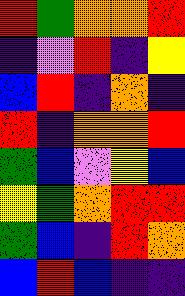[["red", "green", "orange", "orange", "red"], ["indigo", "violet", "red", "indigo", "yellow"], ["blue", "red", "indigo", "orange", "indigo"], ["red", "indigo", "orange", "orange", "red"], ["green", "blue", "violet", "yellow", "blue"], ["yellow", "green", "orange", "red", "red"], ["green", "blue", "indigo", "red", "orange"], ["blue", "red", "blue", "indigo", "indigo"]]